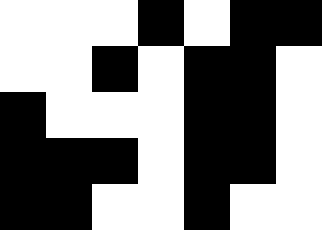[["white", "white", "white", "black", "white", "black", "black"], ["white", "white", "black", "white", "black", "black", "white"], ["black", "white", "white", "white", "black", "black", "white"], ["black", "black", "black", "white", "black", "black", "white"], ["black", "black", "white", "white", "black", "white", "white"]]